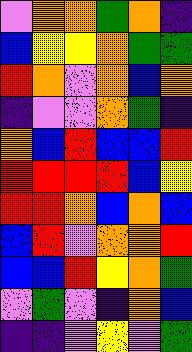[["violet", "orange", "orange", "green", "orange", "indigo"], ["blue", "yellow", "yellow", "orange", "green", "green"], ["red", "orange", "violet", "orange", "blue", "orange"], ["indigo", "violet", "violet", "orange", "green", "indigo"], ["orange", "blue", "red", "blue", "blue", "red"], ["red", "red", "red", "red", "blue", "yellow"], ["red", "red", "orange", "blue", "orange", "blue"], ["blue", "red", "violet", "orange", "orange", "red"], ["blue", "blue", "red", "yellow", "orange", "green"], ["violet", "green", "violet", "indigo", "orange", "blue"], ["indigo", "indigo", "violet", "yellow", "violet", "green"]]